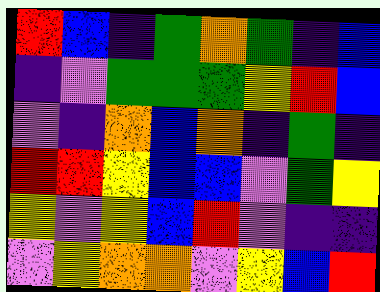[["red", "blue", "indigo", "green", "orange", "green", "indigo", "blue"], ["indigo", "violet", "green", "green", "green", "yellow", "red", "blue"], ["violet", "indigo", "orange", "blue", "orange", "indigo", "green", "indigo"], ["red", "red", "yellow", "blue", "blue", "violet", "green", "yellow"], ["yellow", "violet", "yellow", "blue", "red", "violet", "indigo", "indigo"], ["violet", "yellow", "orange", "orange", "violet", "yellow", "blue", "red"]]